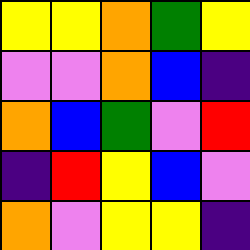[["yellow", "yellow", "orange", "green", "yellow"], ["violet", "violet", "orange", "blue", "indigo"], ["orange", "blue", "green", "violet", "red"], ["indigo", "red", "yellow", "blue", "violet"], ["orange", "violet", "yellow", "yellow", "indigo"]]